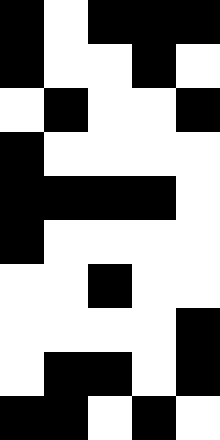[["black", "white", "black", "black", "black"], ["black", "white", "white", "black", "white"], ["white", "black", "white", "white", "black"], ["black", "white", "white", "white", "white"], ["black", "black", "black", "black", "white"], ["black", "white", "white", "white", "white"], ["white", "white", "black", "white", "white"], ["white", "white", "white", "white", "black"], ["white", "black", "black", "white", "black"], ["black", "black", "white", "black", "white"]]